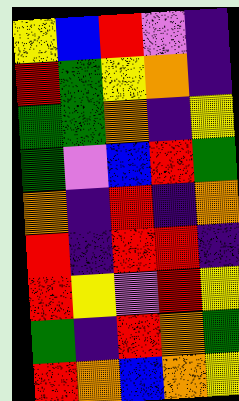[["yellow", "blue", "red", "violet", "indigo"], ["red", "green", "yellow", "orange", "indigo"], ["green", "green", "orange", "indigo", "yellow"], ["green", "violet", "blue", "red", "green"], ["orange", "indigo", "red", "indigo", "orange"], ["red", "indigo", "red", "red", "indigo"], ["red", "yellow", "violet", "red", "yellow"], ["green", "indigo", "red", "orange", "green"], ["red", "orange", "blue", "orange", "yellow"]]